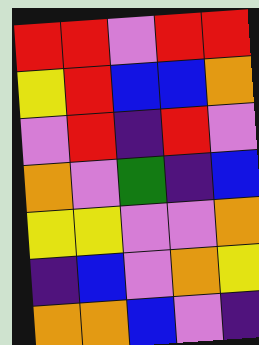[["red", "red", "violet", "red", "red"], ["yellow", "red", "blue", "blue", "orange"], ["violet", "red", "indigo", "red", "violet"], ["orange", "violet", "green", "indigo", "blue"], ["yellow", "yellow", "violet", "violet", "orange"], ["indigo", "blue", "violet", "orange", "yellow"], ["orange", "orange", "blue", "violet", "indigo"]]